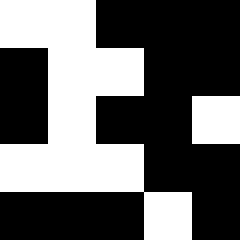[["white", "white", "black", "black", "black"], ["black", "white", "white", "black", "black"], ["black", "white", "black", "black", "white"], ["white", "white", "white", "black", "black"], ["black", "black", "black", "white", "black"]]